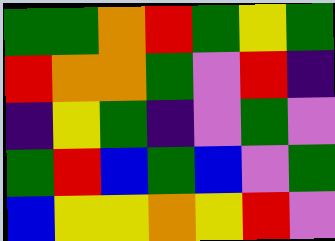[["green", "green", "orange", "red", "green", "yellow", "green"], ["red", "orange", "orange", "green", "violet", "red", "indigo"], ["indigo", "yellow", "green", "indigo", "violet", "green", "violet"], ["green", "red", "blue", "green", "blue", "violet", "green"], ["blue", "yellow", "yellow", "orange", "yellow", "red", "violet"]]